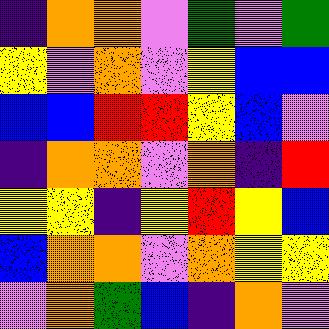[["indigo", "orange", "orange", "violet", "green", "violet", "green"], ["yellow", "violet", "orange", "violet", "yellow", "blue", "blue"], ["blue", "blue", "red", "red", "yellow", "blue", "violet"], ["indigo", "orange", "orange", "violet", "orange", "indigo", "red"], ["yellow", "yellow", "indigo", "yellow", "red", "yellow", "blue"], ["blue", "orange", "orange", "violet", "orange", "yellow", "yellow"], ["violet", "orange", "green", "blue", "indigo", "orange", "violet"]]